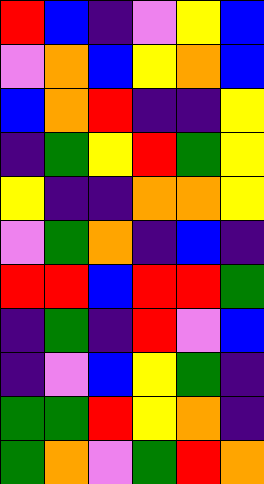[["red", "blue", "indigo", "violet", "yellow", "blue"], ["violet", "orange", "blue", "yellow", "orange", "blue"], ["blue", "orange", "red", "indigo", "indigo", "yellow"], ["indigo", "green", "yellow", "red", "green", "yellow"], ["yellow", "indigo", "indigo", "orange", "orange", "yellow"], ["violet", "green", "orange", "indigo", "blue", "indigo"], ["red", "red", "blue", "red", "red", "green"], ["indigo", "green", "indigo", "red", "violet", "blue"], ["indigo", "violet", "blue", "yellow", "green", "indigo"], ["green", "green", "red", "yellow", "orange", "indigo"], ["green", "orange", "violet", "green", "red", "orange"]]